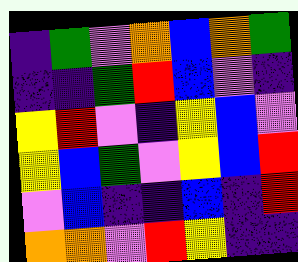[["indigo", "green", "violet", "orange", "blue", "orange", "green"], ["indigo", "indigo", "green", "red", "blue", "violet", "indigo"], ["yellow", "red", "violet", "indigo", "yellow", "blue", "violet"], ["yellow", "blue", "green", "violet", "yellow", "blue", "red"], ["violet", "blue", "indigo", "indigo", "blue", "indigo", "red"], ["orange", "orange", "violet", "red", "yellow", "indigo", "indigo"]]